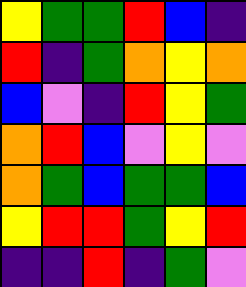[["yellow", "green", "green", "red", "blue", "indigo"], ["red", "indigo", "green", "orange", "yellow", "orange"], ["blue", "violet", "indigo", "red", "yellow", "green"], ["orange", "red", "blue", "violet", "yellow", "violet"], ["orange", "green", "blue", "green", "green", "blue"], ["yellow", "red", "red", "green", "yellow", "red"], ["indigo", "indigo", "red", "indigo", "green", "violet"]]